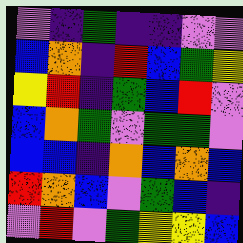[["violet", "indigo", "green", "indigo", "indigo", "violet", "violet"], ["blue", "orange", "indigo", "red", "blue", "green", "yellow"], ["yellow", "red", "indigo", "green", "blue", "red", "violet"], ["blue", "orange", "green", "violet", "green", "green", "violet"], ["blue", "blue", "indigo", "orange", "blue", "orange", "blue"], ["red", "orange", "blue", "violet", "green", "blue", "indigo"], ["violet", "red", "violet", "green", "yellow", "yellow", "blue"]]